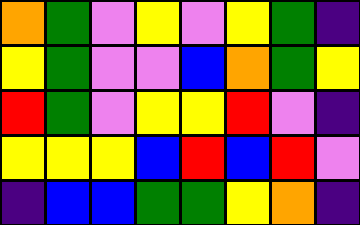[["orange", "green", "violet", "yellow", "violet", "yellow", "green", "indigo"], ["yellow", "green", "violet", "violet", "blue", "orange", "green", "yellow"], ["red", "green", "violet", "yellow", "yellow", "red", "violet", "indigo"], ["yellow", "yellow", "yellow", "blue", "red", "blue", "red", "violet"], ["indigo", "blue", "blue", "green", "green", "yellow", "orange", "indigo"]]